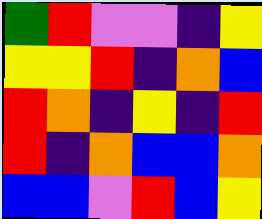[["green", "red", "violet", "violet", "indigo", "yellow"], ["yellow", "yellow", "red", "indigo", "orange", "blue"], ["red", "orange", "indigo", "yellow", "indigo", "red"], ["red", "indigo", "orange", "blue", "blue", "orange"], ["blue", "blue", "violet", "red", "blue", "yellow"]]